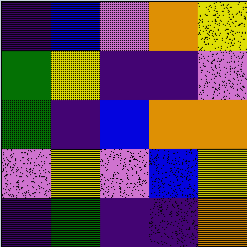[["indigo", "blue", "violet", "orange", "yellow"], ["green", "yellow", "indigo", "indigo", "violet"], ["green", "indigo", "blue", "orange", "orange"], ["violet", "yellow", "violet", "blue", "yellow"], ["indigo", "green", "indigo", "indigo", "orange"]]